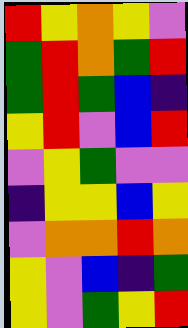[["red", "yellow", "orange", "yellow", "violet"], ["green", "red", "orange", "green", "red"], ["green", "red", "green", "blue", "indigo"], ["yellow", "red", "violet", "blue", "red"], ["violet", "yellow", "green", "violet", "violet"], ["indigo", "yellow", "yellow", "blue", "yellow"], ["violet", "orange", "orange", "red", "orange"], ["yellow", "violet", "blue", "indigo", "green"], ["yellow", "violet", "green", "yellow", "red"]]